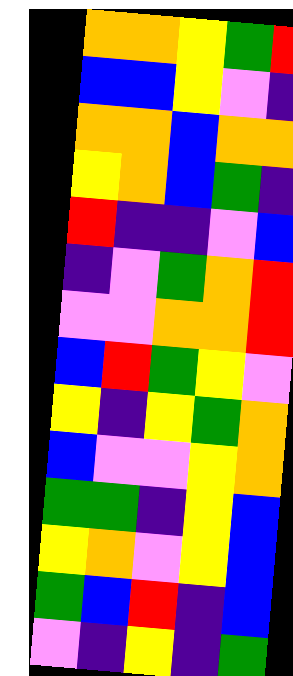[["orange", "orange", "yellow", "green", "red"], ["blue", "blue", "yellow", "violet", "indigo"], ["orange", "orange", "blue", "orange", "orange"], ["yellow", "orange", "blue", "green", "indigo"], ["red", "indigo", "indigo", "violet", "blue"], ["indigo", "violet", "green", "orange", "red"], ["violet", "violet", "orange", "orange", "red"], ["blue", "red", "green", "yellow", "violet"], ["yellow", "indigo", "yellow", "green", "orange"], ["blue", "violet", "violet", "yellow", "orange"], ["green", "green", "indigo", "yellow", "blue"], ["yellow", "orange", "violet", "yellow", "blue"], ["green", "blue", "red", "indigo", "blue"], ["violet", "indigo", "yellow", "indigo", "green"]]